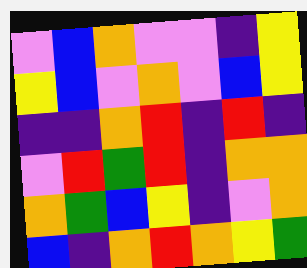[["violet", "blue", "orange", "violet", "violet", "indigo", "yellow"], ["yellow", "blue", "violet", "orange", "violet", "blue", "yellow"], ["indigo", "indigo", "orange", "red", "indigo", "red", "indigo"], ["violet", "red", "green", "red", "indigo", "orange", "orange"], ["orange", "green", "blue", "yellow", "indigo", "violet", "orange"], ["blue", "indigo", "orange", "red", "orange", "yellow", "green"]]